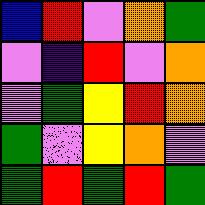[["blue", "red", "violet", "orange", "green"], ["violet", "indigo", "red", "violet", "orange"], ["violet", "green", "yellow", "red", "orange"], ["green", "violet", "yellow", "orange", "violet"], ["green", "red", "green", "red", "green"]]